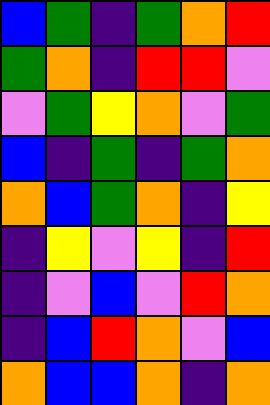[["blue", "green", "indigo", "green", "orange", "red"], ["green", "orange", "indigo", "red", "red", "violet"], ["violet", "green", "yellow", "orange", "violet", "green"], ["blue", "indigo", "green", "indigo", "green", "orange"], ["orange", "blue", "green", "orange", "indigo", "yellow"], ["indigo", "yellow", "violet", "yellow", "indigo", "red"], ["indigo", "violet", "blue", "violet", "red", "orange"], ["indigo", "blue", "red", "orange", "violet", "blue"], ["orange", "blue", "blue", "orange", "indigo", "orange"]]